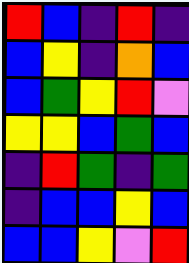[["red", "blue", "indigo", "red", "indigo"], ["blue", "yellow", "indigo", "orange", "blue"], ["blue", "green", "yellow", "red", "violet"], ["yellow", "yellow", "blue", "green", "blue"], ["indigo", "red", "green", "indigo", "green"], ["indigo", "blue", "blue", "yellow", "blue"], ["blue", "blue", "yellow", "violet", "red"]]